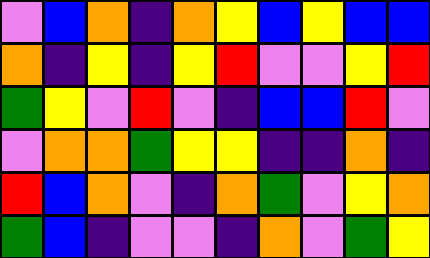[["violet", "blue", "orange", "indigo", "orange", "yellow", "blue", "yellow", "blue", "blue"], ["orange", "indigo", "yellow", "indigo", "yellow", "red", "violet", "violet", "yellow", "red"], ["green", "yellow", "violet", "red", "violet", "indigo", "blue", "blue", "red", "violet"], ["violet", "orange", "orange", "green", "yellow", "yellow", "indigo", "indigo", "orange", "indigo"], ["red", "blue", "orange", "violet", "indigo", "orange", "green", "violet", "yellow", "orange"], ["green", "blue", "indigo", "violet", "violet", "indigo", "orange", "violet", "green", "yellow"]]